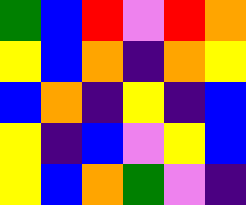[["green", "blue", "red", "violet", "red", "orange"], ["yellow", "blue", "orange", "indigo", "orange", "yellow"], ["blue", "orange", "indigo", "yellow", "indigo", "blue"], ["yellow", "indigo", "blue", "violet", "yellow", "blue"], ["yellow", "blue", "orange", "green", "violet", "indigo"]]